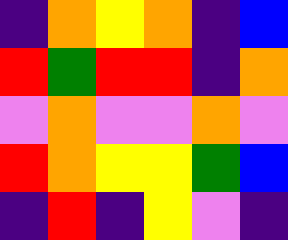[["indigo", "orange", "yellow", "orange", "indigo", "blue"], ["red", "green", "red", "red", "indigo", "orange"], ["violet", "orange", "violet", "violet", "orange", "violet"], ["red", "orange", "yellow", "yellow", "green", "blue"], ["indigo", "red", "indigo", "yellow", "violet", "indigo"]]